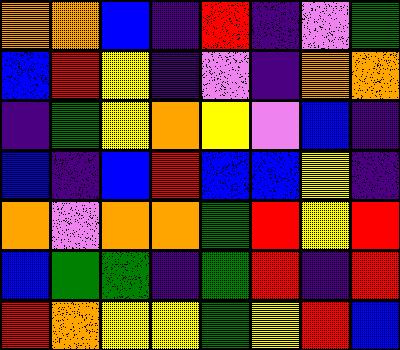[["orange", "orange", "blue", "indigo", "red", "indigo", "violet", "green"], ["blue", "red", "yellow", "indigo", "violet", "indigo", "orange", "orange"], ["indigo", "green", "yellow", "orange", "yellow", "violet", "blue", "indigo"], ["blue", "indigo", "blue", "red", "blue", "blue", "yellow", "indigo"], ["orange", "violet", "orange", "orange", "green", "red", "yellow", "red"], ["blue", "green", "green", "indigo", "green", "red", "indigo", "red"], ["red", "orange", "yellow", "yellow", "green", "yellow", "red", "blue"]]